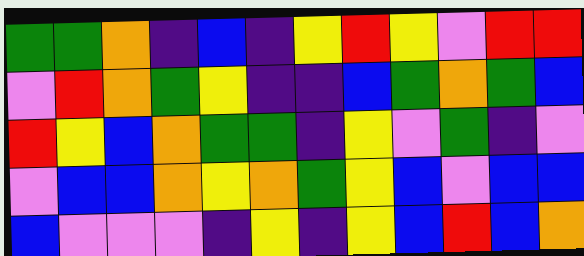[["green", "green", "orange", "indigo", "blue", "indigo", "yellow", "red", "yellow", "violet", "red", "red"], ["violet", "red", "orange", "green", "yellow", "indigo", "indigo", "blue", "green", "orange", "green", "blue"], ["red", "yellow", "blue", "orange", "green", "green", "indigo", "yellow", "violet", "green", "indigo", "violet"], ["violet", "blue", "blue", "orange", "yellow", "orange", "green", "yellow", "blue", "violet", "blue", "blue"], ["blue", "violet", "violet", "violet", "indigo", "yellow", "indigo", "yellow", "blue", "red", "blue", "orange"]]